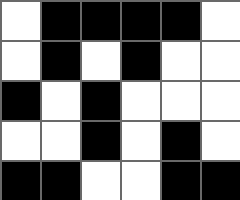[["white", "black", "black", "black", "black", "white"], ["white", "black", "white", "black", "white", "white"], ["black", "white", "black", "white", "white", "white"], ["white", "white", "black", "white", "black", "white"], ["black", "black", "white", "white", "black", "black"]]